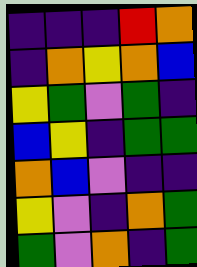[["indigo", "indigo", "indigo", "red", "orange"], ["indigo", "orange", "yellow", "orange", "blue"], ["yellow", "green", "violet", "green", "indigo"], ["blue", "yellow", "indigo", "green", "green"], ["orange", "blue", "violet", "indigo", "indigo"], ["yellow", "violet", "indigo", "orange", "green"], ["green", "violet", "orange", "indigo", "green"]]